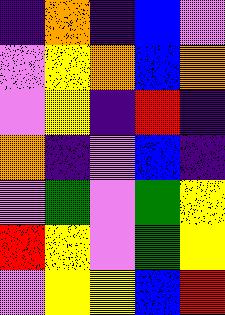[["indigo", "orange", "indigo", "blue", "violet"], ["violet", "yellow", "orange", "blue", "orange"], ["violet", "yellow", "indigo", "red", "indigo"], ["orange", "indigo", "violet", "blue", "indigo"], ["violet", "green", "violet", "green", "yellow"], ["red", "yellow", "violet", "green", "yellow"], ["violet", "yellow", "yellow", "blue", "red"]]